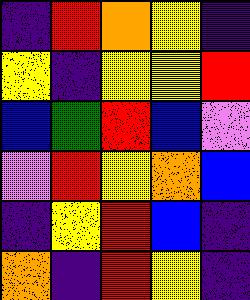[["indigo", "red", "orange", "yellow", "indigo"], ["yellow", "indigo", "yellow", "yellow", "red"], ["blue", "green", "red", "blue", "violet"], ["violet", "red", "yellow", "orange", "blue"], ["indigo", "yellow", "red", "blue", "indigo"], ["orange", "indigo", "red", "yellow", "indigo"]]